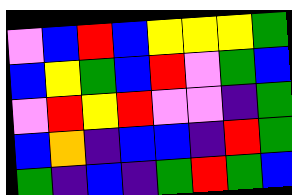[["violet", "blue", "red", "blue", "yellow", "yellow", "yellow", "green"], ["blue", "yellow", "green", "blue", "red", "violet", "green", "blue"], ["violet", "red", "yellow", "red", "violet", "violet", "indigo", "green"], ["blue", "orange", "indigo", "blue", "blue", "indigo", "red", "green"], ["green", "indigo", "blue", "indigo", "green", "red", "green", "blue"]]